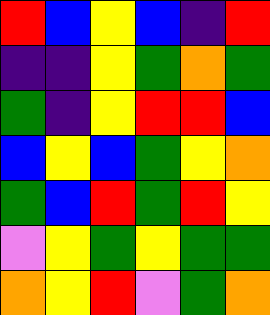[["red", "blue", "yellow", "blue", "indigo", "red"], ["indigo", "indigo", "yellow", "green", "orange", "green"], ["green", "indigo", "yellow", "red", "red", "blue"], ["blue", "yellow", "blue", "green", "yellow", "orange"], ["green", "blue", "red", "green", "red", "yellow"], ["violet", "yellow", "green", "yellow", "green", "green"], ["orange", "yellow", "red", "violet", "green", "orange"]]